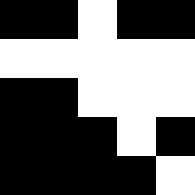[["black", "black", "white", "black", "black"], ["white", "white", "white", "white", "white"], ["black", "black", "white", "white", "white"], ["black", "black", "black", "white", "black"], ["black", "black", "black", "black", "white"]]